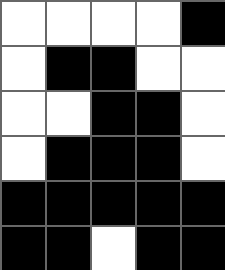[["white", "white", "white", "white", "black"], ["white", "black", "black", "white", "white"], ["white", "white", "black", "black", "white"], ["white", "black", "black", "black", "white"], ["black", "black", "black", "black", "black"], ["black", "black", "white", "black", "black"]]